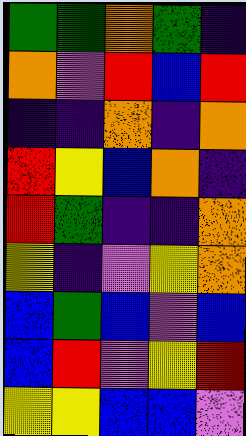[["green", "green", "orange", "green", "indigo"], ["orange", "violet", "red", "blue", "red"], ["indigo", "indigo", "orange", "indigo", "orange"], ["red", "yellow", "blue", "orange", "indigo"], ["red", "green", "indigo", "indigo", "orange"], ["yellow", "indigo", "violet", "yellow", "orange"], ["blue", "green", "blue", "violet", "blue"], ["blue", "red", "violet", "yellow", "red"], ["yellow", "yellow", "blue", "blue", "violet"]]